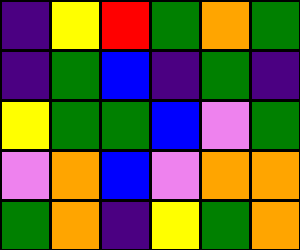[["indigo", "yellow", "red", "green", "orange", "green"], ["indigo", "green", "blue", "indigo", "green", "indigo"], ["yellow", "green", "green", "blue", "violet", "green"], ["violet", "orange", "blue", "violet", "orange", "orange"], ["green", "orange", "indigo", "yellow", "green", "orange"]]